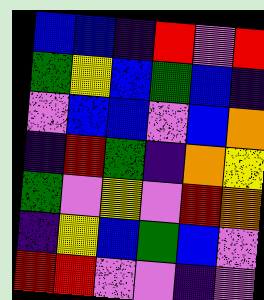[["blue", "blue", "indigo", "red", "violet", "red"], ["green", "yellow", "blue", "green", "blue", "indigo"], ["violet", "blue", "blue", "violet", "blue", "orange"], ["indigo", "red", "green", "indigo", "orange", "yellow"], ["green", "violet", "yellow", "violet", "red", "orange"], ["indigo", "yellow", "blue", "green", "blue", "violet"], ["red", "red", "violet", "violet", "indigo", "violet"]]